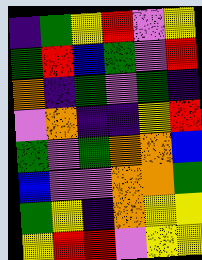[["indigo", "green", "yellow", "red", "violet", "yellow"], ["green", "red", "blue", "green", "violet", "red"], ["orange", "indigo", "green", "violet", "green", "indigo"], ["violet", "orange", "indigo", "indigo", "yellow", "red"], ["green", "violet", "green", "orange", "orange", "blue"], ["blue", "violet", "violet", "orange", "orange", "green"], ["green", "yellow", "indigo", "orange", "yellow", "yellow"], ["yellow", "red", "red", "violet", "yellow", "yellow"]]